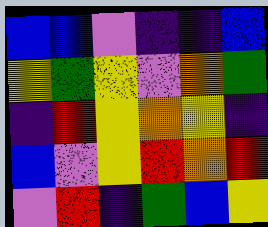[["blue", "blue", "violet", "indigo", "indigo", "blue"], ["yellow", "green", "yellow", "violet", "orange", "green"], ["indigo", "red", "yellow", "orange", "yellow", "indigo"], ["blue", "violet", "yellow", "red", "orange", "red"], ["violet", "red", "indigo", "green", "blue", "yellow"]]